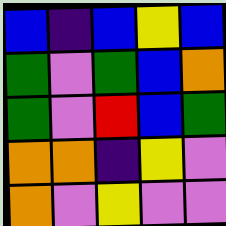[["blue", "indigo", "blue", "yellow", "blue"], ["green", "violet", "green", "blue", "orange"], ["green", "violet", "red", "blue", "green"], ["orange", "orange", "indigo", "yellow", "violet"], ["orange", "violet", "yellow", "violet", "violet"]]